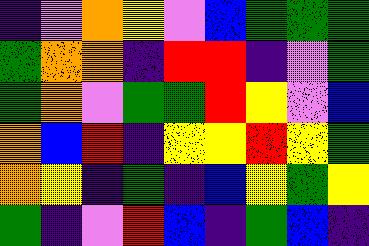[["indigo", "violet", "orange", "yellow", "violet", "blue", "green", "green", "green"], ["green", "orange", "orange", "indigo", "red", "red", "indigo", "violet", "green"], ["green", "orange", "violet", "green", "green", "red", "yellow", "violet", "blue"], ["orange", "blue", "red", "indigo", "yellow", "yellow", "red", "yellow", "green"], ["orange", "yellow", "indigo", "green", "indigo", "blue", "yellow", "green", "yellow"], ["green", "indigo", "violet", "red", "blue", "indigo", "green", "blue", "indigo"]]